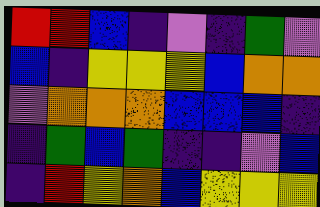[["red", "red", "blue", "indigo", "violet", "indigo", "green", "violet"], ["blue", "indigo", "yellow", "yellow", "yellow", "blue", "orange", "orange"], ["violet", "orange", "orange", "orange", "blue", "blue", "blue", "indigo"], ["indigo", "green", "blue", "green", "indigo", "indigo", "violet", "blue"], ["indigo", "red", "yellow", "orange", "blue", "yellow", "yellow", "yellow"]]